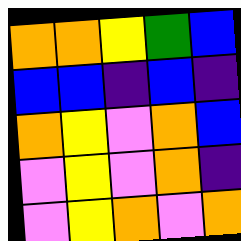[["orange", "orange", "yellow", "green", "blue"], ["blue", "blue", "indigo", "blue", "indigo"], ["orange", "yellow", "violet", "orange", "blue"], ["violet", "yellow", "violet", "orange", "indigo"], ["violet", "yellow", "orange", "violet", "orange"]]